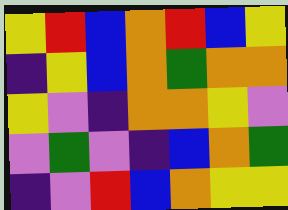[["yellow", "red", "blue", "orange", "red", "blue", "yellow"], ["indigo", "yellow", "blue", "orange", "green", "orange", "orange"], ["yellow", "violet", "indigo", "orange", "orange", "yellow", "violet"], ["violet", "green", "violet", "indigo", "blue", "orange", "green"], ["indigo", "violet", "red", "blue", "orange", "yellow", "yellow"]]